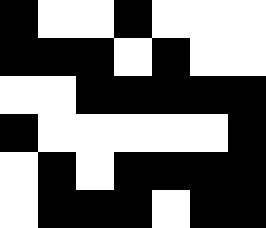[["black", "white", "white", "black", "white", "white", "white"], ["black", "black", "black", "white", "black", "white", "white"], ["white", "white", "black", "black", "black", "black", "black"], ["black", "white", "white", "white", "white", "white", "black"], ["white", "black", "white", "black", "black", "black", "black"], ["white", "black", "black", "black", "white", "black", "black"]]